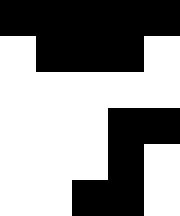[["black", "black", "black", "black", "black"], ["white", "black", "black", "black", "white"], ["white", "white", "white", "white", "white"], ["white", "white", "white", "black", "black"], ["white", "white", "white", "black", "white"], ["white", "white", "black", "black", "white"]]